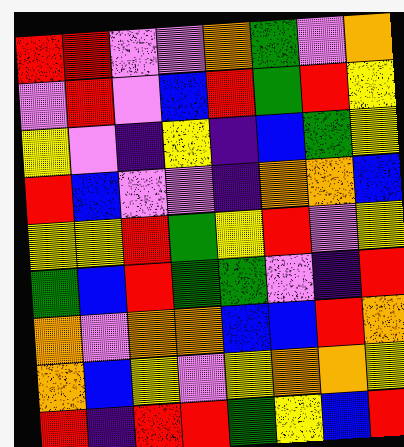[["red", "red", "violet", "violet", "orange", "green", "violet", "orange"], ["violet", "red", "violet", "blue", "red", "green", "red", "yellow"], ["yellow", "violet", "indigo", "yellow", "indigo", "blue", "green", "yellow"], ["red", "blue", "violet", "violet", "indigo", "orange", "orange", "blue"], ["yellow", "yellow", "red", "green", "yellow", "red", "violet", "yellow"], ["green", "blue", "red", "green", "green", "violet", "indigo", "red"], ["orange", "violet", "orange", "orange", "blue", "blue", "red", "orange"], ["orange", "blue", "yellow", "violet", "yellow", "orange", "orange", "yellow"], ["red", "indigo", "red", "red", "green", "yellow", "blue", "red"]]